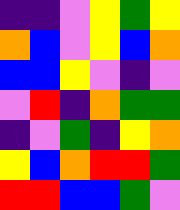[["indigo", "indigo", "violet", "yellow", "green", "yellow"], ["orange", "blue", "violet", "yellow", "blue", "orange"], ["blue", "blue", "yellow", "violet", "indigo", "violet"], ["violet", "red", "indigo", "orange", "green", "green"], ["indigo", "violet", "green", "indigo", "yellow", "orange"], ["yellow", "blue", "orange", "red", "red", "green"], ["red", "red", "blue", "blue", "green", "violet"]]